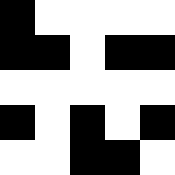[["black", "white", "white", "white", "white"], ["black", "black", "white", "black", "black"], ["white", "white", "white", "white", "white"], ["black", "white", "black", "white", "black"], ["white", "white", "black", "black", "white"]]